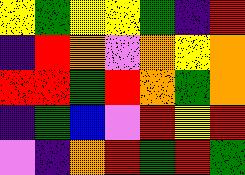[["yellow", "green", "yellow", "yellow", "green", "indigo", "red"], ["indigo", "red", "orange", "violet", "orange", "yellow", "orange"], ["red", "red", "green", "red", "orange", "green", "orange"], ["indigo", "green", "blue", "violet", "red", "yellow", "red"], ["violet", "indigo", "orange", "red", "green", "red", "green"]]